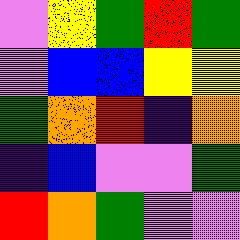[["violet", "yellow", "green", "red", "green"], ["violet", "blue", "blue", "yellow", "yellow"], ["green", "orange", "red", "indigo", "orange"], ["indigo", "blue", "violet", "violet", "green"], ["red", "orange", "green", "violet", "violet"]]